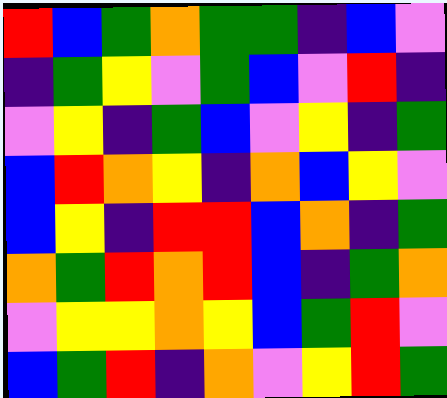[["red", "blue", "green", "orange", "green", "green", "indigo", "blue", "violet"], ["indigo", "green", "yellow", "violet", "green", "blue", "violet", "red", "indigo"], ["violet", "yellow", "indigo", "green", "blue", "violet", "yellow", "indigo", "green"], ["blue", "red", "orange", "yellow", "indigo", "orange", "blue", "yellow", "violet"], ["blue", "yellow", "indigo", "red", "red", "blue", "orange", "indigo", "green"], ["orange", "green", "red", "orange", "red", "blue", "indigo", "green", "orange"], ["violet", "yellow", "yellow", "orange", "yellow", "blue", "green", "red", "violet"], ["blue", "green", "red", "indigo", "orange", "violet", "yellow", "red", "green"]]